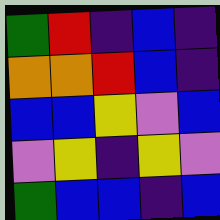[["green", "red", "indigo", "blue", "indigo"], ["orange", "orange", "red", "blue", "indigo"], ["blue", "blue", "yellow", "violet", "blue"], ["violet", "yellow", "indigo", "yellow", "violet"], ["green", "blue", "blue", "indigo", "blue"]]